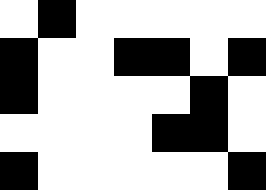[["white", "black", "white", "white", "white", "white", "white"], ["black", "white", "white", "black", "black", "white", "black"], ["black", "white", "white", "white", "white", "black", "white"], ["white", "white", "white", "white", "black", "black", "white"], ["black", "white", "white", "white", "white", "white", "black"]]